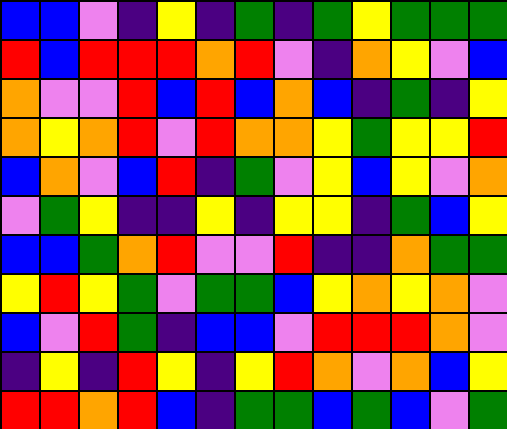[["blue", "blue", "violet", "indigo", "yellow", "indigo", "green", "indigo", "green", "yellow", "green", "green", "green"], ["red", "blue", "red", "red", "red", "orange", "red", "violet", "indigo", "orange", "yellow", "violet", "blue"], ["orange", "violet", "violet", "red", "blue", "red", "blue", "orange", "blue", "indigo", "green", "indigo", "yellow"], ["orange", "yellow", "orange", "red", "violet", "red", "orange", "orange", "yellow", "green", "yellow", "yellow", "red"], ["blue", "orange", "violet", "blue", "red", "indigo", "green", "violet", "yellow", "blue", "yellow", "violet", "orange"], ["violet", "green", "yellow", "indigo", "indigo", "yellow", "indigo", "yellow", "yellow", "indigo", "green", "blue", "yellow"], ["blue", "blue", "green", "orange", "red", "violet", "violet", "red", "indigo", "indigo", "orange", "green", "green"], ["yellow", "red", "yellow", "green", "violet", "green", "green", "blue", "yellow", "orange", "yellow", "orange", "violet"], ["blue", "violet", "red", "green", "indigo", "blue", "blue", "violet", "red", "red", "red", "orange", "violet"], ["indigo", "yellow", "indigo", "red", "yellow", "indigo", "yellow", "red", "orange", "violet", "orange", "blue", "yellow"], ["red", "red", "orange", "red", "blue", "indigo", "green", "green", "blue", "green", "blue", "violet", "green"]]